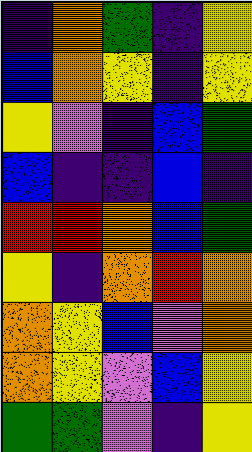[["indigo", "orange", "green", "indigo", "yellow"], ["blue", "orange", "yellow", "indigo", "yellow"], ["yellow", "violet", "indigo", "blue", "green"], ["blue", "indigo", "indigo", "blue", "indigo"], ["red", "red", "orange", "blue", "green"], ["yellow", "indigo", "orange", "red", "orange"], ["orange", "yellow", "blue", "violet", "orange"], ["orange", "yellow", "violet", "blue", "yellow"], ["green", "green", "violet", "indigo", "yellow"]]